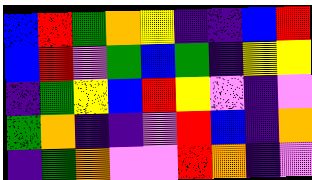[["blue", "red", "green", "orange", "yellow", "indigo", "indigo", "blue", "red"], ["blue", "red", "violet", "green", "blue", "green", "indigo", "yellow", "yellow"], ["indigo", "green", "yellow", "blue", "red", "yellow", "violet", "indigo", "violet"], ["green", "orange", "indigo", "indigo", "violet", "red", "blue", "indigo", "orange"], ["indigo", "green", "orange", "violet", "violet", "red", "orange", "indigo", "violet"]]